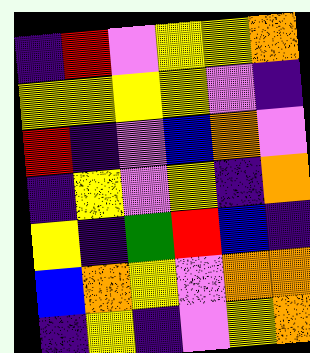[["indigo", "red", "violet", "yellow", "yellow", "orange"], ["yellow", "yellow", "yellow", "yellow", "violet", "indigo"], ["red", "indigo", "violet", "blue", "orange", "violet"], ["indigo", "yellow", "violet", "yellow", "indigo", "orange"], ["yellow", "indigo", "green", "red", "blue", "indigo"], ["blue", "orange", "yellow", "violet", "orange", "orange"], ["indigo", "yellow", "indigo", "violet", "yellow", "orange"]]